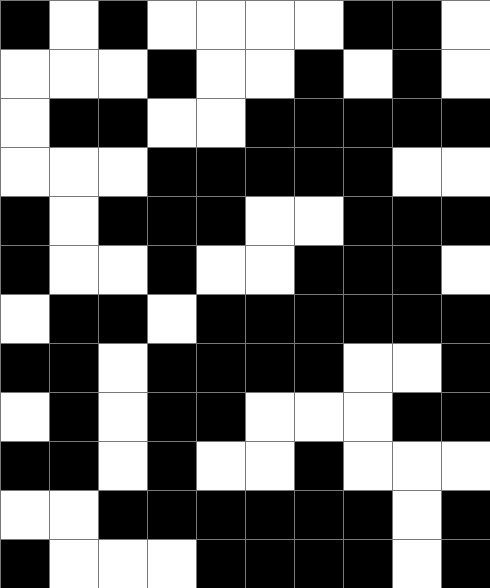[["black", "white", "black", "white", "white", "white", "white", "black", "black", "white"], ["white", "white", "white", "black", "white", "white", "black", "white", "black", "white"], ["white", "black", "black", "white", "white", "black", "black", "black", "black", "black"], ["white", "white", "white", "black", "black", "black", "black", "black", "white", "white"], ["black", "white", "black", "black", "black", "white", "white", "black", "black", "black"], ["black", "white", "white", "black", "white", "white", "black", "black", "black", "white"], ["white", "black", "black", "white", "black", "black", "black", "black", "black", "black"], ["black", "black", "white", "black", "black", "black", "black", "white", "white", "black"], ["white", "black", "white", "black", "black", "white", "white", "white", "black", "black"], ["black", "black", "white", "black", "white", "white", "black", "white", "white", "white"], ["white", "white", "black", "black", "black", "black", "black", "black", "white", "black"], ["black", "white", "white", "white", "black", "black", "black", "black", "white", "black"]]